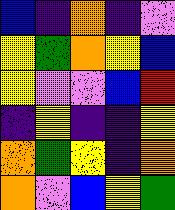[["blue", "indigo", "orange", "indigo", "violet"], ["yellow", "green", "orange", "yellow", "blue"], ["yellow", "violet", "violet", "blue", "red"], ["indigo", "yellow", "indigo", "indigo", "yellow"], ["orange", "green", "yellow", "indigo", "orange"], ["orange", "violet", "blue", "yellow", "green"]]